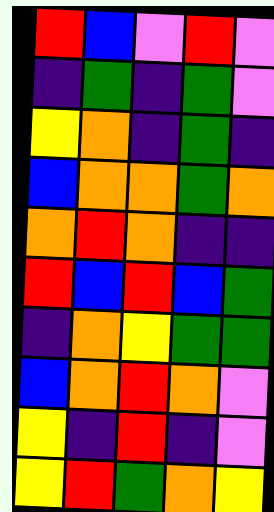[["red", "blue", "violet", "red", "violet"], ["indigo", "green", "indigo", "green", "violet"], ["yellow", "orange", "indigo", "green", "indigo"], ["blue", "orange", "orange", "green", "orange"], ["orange", "red", "orange", "indigo", "indigo"], ["red", "blue", "red", "blue", "green"], ["indigo", "orange", "yellow", "green", "green"], ["blue", "orange", "red", "orange", "violet"], ["yellow", "indigo", "red", "indigo", "violet"], ["yellow", "red", "green", "orange", "yellow"]]